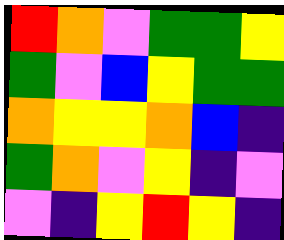[["red", "orange", "violet", "green", "green", "yellow"], ["green", "violet", "blue", "yellow", "green", "green"], ["orange", "yellow", "yellow", "orange", "blue", "indigo"], ["green", "orange", "violet", "yellow", "indigo", "violet"], ["violet", "indigo", "yellow", "red", "yellow", "indigo"]]